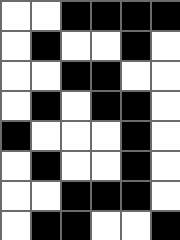[["white", "white", "black", "black", "black", "black"], ["white", "black", "white", "white", "black", "white"], ["white", "white", "black", "black", "white", "white"], ["white", "black", "white", "black", "black", "white"], ["black", "white", "white", "white", "black", "white"], ["white", "black", "white", "white", "black", "white"], ["white", "white", "black", "black", "black", "white"], ["white", "black", "black", "white", "white", "black"]]